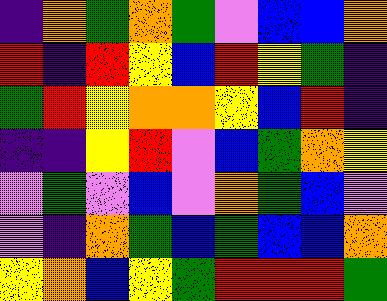[["indigo", "orange", "green", "orange", "green", "violet", "blue", "blue", "orange"], ["red", "indigo", "red", "yellow", "blue", "red", "yellow", "green", "indigo"], ["green", "red", "yellow", "orange", "orange", "yellow", "blue", "red", "indigo"], ["indigo", "indigo", "yellow", "red", "violet", "blue", "green", "orange", "yellow"], ["violet", "green", "violet", "blue", "violet", "orange", "green", "blue", "violet"], ["violet", "indigo", "orange", "green", "blue", "green", "blue", "blue", "orange"], ["yellow", "orange", "blue", "yellow", "green", "red", "red", "red", "green"]]